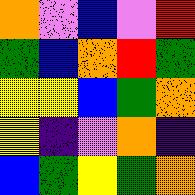[["orange", "violet", "blue", "violet", "red"], ["green", "blue", "orange", "red", "green"], ["yellow", "yellow", "blue", "green", "orange"], ["yellow", "indigo", "violet", "orange", "indigo"], ["blue", "green", "yellow", "green", "orange"]]